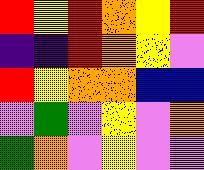[["red", "yellow", "red", "orange", "yellow", "red"], ["indigo", "indigo", "red", "orange", "yellow", "violet"], ["red", "yellow", "orange", "orange", "blue", "blue"], ["violet", "green", "violet", "yellow", "violet", "orange"], ["green", "orange", "violet", "yellow", "violet", "violet"]]